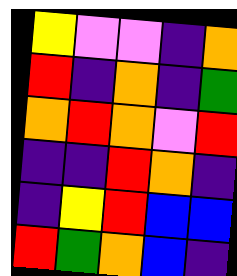[["yellow", "violet", "violet", "indigo", "orange"], ["red", "indigo", "orange", "indigo", "green"], ["orange", "red", "orange", "violet", "red"], ["indigo", "indigo", "red", "orange", "indigo"], ["indigo", "yellow", "red", "blue", "blue"], ["red", "green", "orange", "blue", "indigo"]]